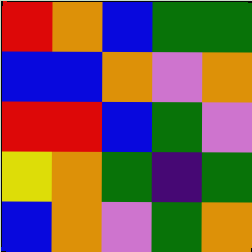[["red", "orange", "blue", "green", "green"], ["blue", "blue", "orange", "violet", "orange"], ["red", "red", "blue", "green", "violet"], ["yellow", "orange", "green", "indigo", "green"], ["blue", "orange", "violet", "green", "orange"]]